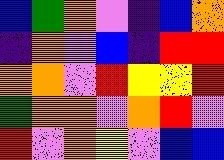[["blue", "green", "orange", "violet", "indigo", "blue", "orange"], ["indigo", "orange", "violet", "blue", "indigo", "red", "red"], ["orange", "orange", "violet", "red", "yellow", "yellow", "red"], ["green", "orange", "orange", "violet", "orange", "red", "violet"], ["red", "violet", "orange", "yellow", "violet", "blue", "blue"]]